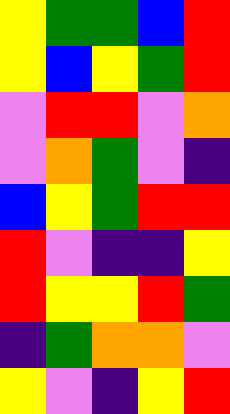[["yellow", "green", "green", "blue", "red"], ["yellow", "blue", "yellow", "green", "red"], ["violet", "red", "red", "violet", "orange"], ["violet", "orange", "green", "violet", "indigo"], ["blue", "yellow", "green", "red", "red"], ["red", "violet", "indigo", "indigo", "yellow"], ["red", "yellow", "yellow", "red", "green"], ["indigo", "green", "orange", "orange", "violet"], ["yellow", "violet", "indigo", "yellow", "red"]]